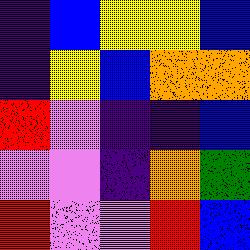[["indigo", "blue", "yellow", "yellow", "blue"], ["indigo", "yellow", "blue", "orange", "orange"], ["red", "violet", "indigo", "indigo", "blue"], ["violet", "violet", "indigo", "orange", "green"], ["red", "violet", "violet", "red", "blue"]]